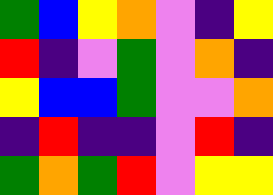[["green", "blue", "yellow", "orange", "violet", "indigo", "yellow"], ["red", "indigo", "violet", "green", "violet", "orange", "indigo"], ["yellow", "blue", "blue", "green", "violet", "violet", "orange"], ["indigo", "red", "indigo", "indigo", "violet", "red", "indigo"], ["green", "orange", "green", "red", "violet", "yellow", "yellow"]]